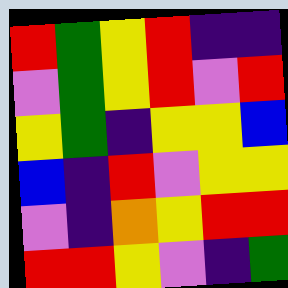[["red", "green", "yellow", "red", "indigo", "indigo"], ["violet", "green", "yellow", "red", "violet", "red"], ["yellow", "green", "indigo", "yellow", "yellow", "blue"], ["blue", "indigo", "red", "violet", "yellow", "yellow"], ["violet", "indigo", "orange", "yellow", "red", "red"], ["red", "red", "yellow", "violet", "indigo", "green"]]